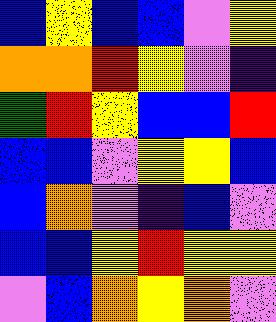[["blue", "yellow", "blue", "blue", "violet", "yellow"], ["orange", "orange", "red", "yellow", "violet", "indigo"], ["green", "red", "yellow", "blue", "blue", "red"], ["blue", "blue", "violet", "yellow", "yellow", "blue"], ["blue", "orange", "violet", "indigo", "blue", "violet"], ["blue", "blue", "yellow", "red", "yellow", "yellow"], ["violet", "blue", "orange", "yellow", "orange", "violet"]]